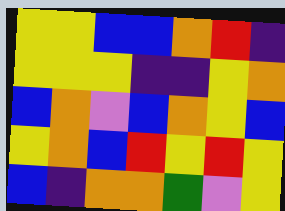[["yellow", "yellow", "blue", "blue", "orange", "red", "indigo"], ["yellow", "yellow", "yellow", "indigo", "indigo", "yellow", "orange"], ["blue", "orange", "violet", "blue", "orange", "yellow", "blue"], ["yellow", "orange", "blue", "red", "yellow", "red", "yellow"], ["blue", "indigo", "orange", "orange", "green", "violet", "yellow"]]